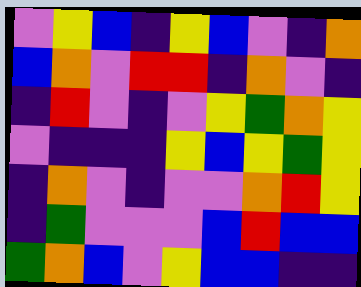[["violet", "yellow", "blue", "indigo", "yellow", "blue", "violet", "indigo", "orange"], ["blue", "orange", "violet", "red", "red", "indigo", "orange", "violet", "indigo"], ["indigo", "red", "violet", "indigo", "violet", "yellow", "green", "orange", "yellow"], ["violet", "indigo", "indigo", "indigo", "yellow", "blue", "yellow", "green", "yellow"], ["indigo", "orange", "violet", "indigo", "violet", "violet", "orange", "red", "yellow"], ["indigo", "green", "violet", "violet", "violet", "blue", "red", "blue", "blue"], ["green", "orange", "blue", "violet", "yellow", "blue", "blue", "indigo", "indigo"]]